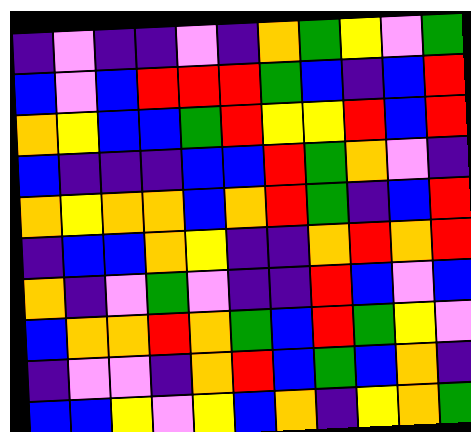[["indigo", "violet", "indigo", "indigo", "violet", "indigo", "orange", "green", "yellow", "violet", "green"], ["blue", "violet", "blue", "red", "red", "red", "green", "blue", "indigo", "blue", "red"], ["orange", "yellow", "blue", "blue", "green", "red", "yellow", "yellow", "red", "blue", "red"], ["blue", "indigo", "indigo", "indigo", "blue", "blue", "red", "green", "orange", "violet", "indigo"], ["orange", "yellow", "orange", "orange", "blue", "orange", "red", "green", "indigo", "blue", "red"], ["indigo", "blue", "blue", "orange", "yellow", "indigo", "indigo", "orange", "red", "orange", "red"], ["orange", "indigo", "violet", "green", "violet", "indigo", "indigo", "red", "blue", "violet", "blue"], ["blue", "orange", "orange", "red", "orange", "green", "blue", "red", "green", "yellow", "violet"], ["indigo", "violet", "violet", "indigo", "orange", "red", "blue", "green", "blue", "orange", "indigo"], ["blue", "blue", "yellow", "violet", "yellow", "blue", "orange", "indigo", "yellow", "orange", "green"]]